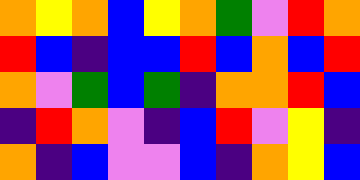[["orange", "yellow", "orange", "blue", "yellow", "orange", "green", "violet", "red", "orange"], ["red", "blue", "indigo", "blue", "blue", "red", "blue", "orange", "blue", "red"], ["orange", "violet", "green", "blue", "green", "indigo", "orange", "orange", "red", "blue"], ["indigo", "red", "orange", "violet", "indigo", "blue", "red", "violet", "yellow", "indigo"], ["orange", "indigo", "blue", "violet", "violet", "blue", "indigo", "orange", "yellow", "blue"]]